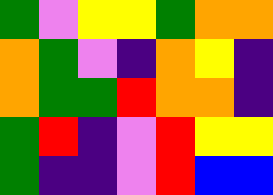[["green", "violet", "yellow", "yellow", "green", "orange", "orange"], ["orange", "green", "violet", "indigo", "orange", "yellow", "indigo"], ["orange", "green", "green", "red", "orange", "orange", "indigo"], ["green", "red", "indigo", "violet", "red", "yellow", "yellow"], ["green", "indigo", "indigo", "violet", "red", "blue", "blue"]]